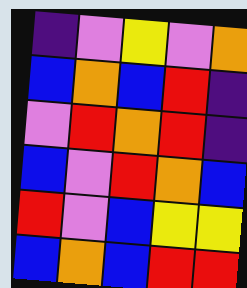[["indigo", "violet", "yellow", "violet", "orange"], ["blue", "orange", "blue", "red", "indigo"], ["violet", "red", "orange", "red", "indigo"], ["blue", "violet", "red", "orange", "blue"], ["red", "violet", "blue", "yellow", "yellow"], ["blue", "orange", "blue", "red", "red"]]